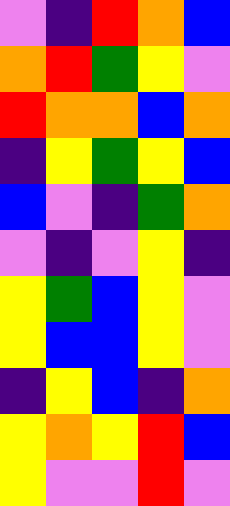[["violet", "indigo", "red", "orange", "blue"], ["orange", "red", "green", "yellow", "violet"], ["red", "orange", "orange", "blue", "orange"], ["indigo", "yellow", "green", "yellow", "blue"], ["blue", "violet", "indigo", "green", "orange"], ["violet", "indigo", "violet", "yellow", "indigo"], ["yellow", "green", "blue", "yellow", "violet"], ["yellow", "blue", "blue", "yellow", "violet"], ["indigo", "yellow", "blue", "indigo", "orange"], ["yellow", "orange", "yellow", "red", "blue"], ["yellow", "violet", "violet", "red", "violet"]]